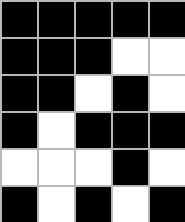[["black", "black", "black", "black", "black"], ["black", "black", "black", "white", "white"], ["black", "black", "white", "black", "white"], ["black", "white", "black", "black", "black"], ["white", "white", "white", "black", "white"], ["black", "white", "black", "white", "black"]]